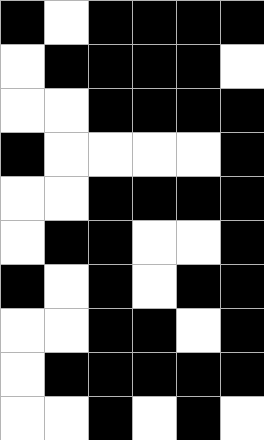[["black", "white", "black", "black", "black", "black"], ["white", "black", "black", "black", "black", "white"], ["white", "white", "black", "black", "black", "black"], ["black", "white", "white", "white", "white", "black"], ["white", "white", "black", "black", "black", "black"], ["white", "black", "black", "white", "white", "black"], ["black", "white", "black", "white", "black", "black"], ["white", "white", "black", "black", "white", "black"], ["white", "black", "black", "black", "black", "black"], ["white", "white", "black", "white", "black", "white"]]